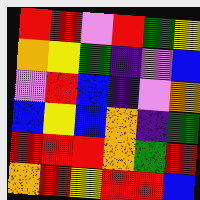[["red", "red", "violet", "red", "green", "yellow"], ["orange", "yellow", "green", "indigo", "violet", "blue"], ["violet", "red", "blue", "indigo", "violet", "orange"], ["blue", "yellow", "blue", "orange", "indigo", "green"], ["red", "red", "red", "orange", "green", "red"], ["orange", "red", "yellow", "red", "red", "blue"]]